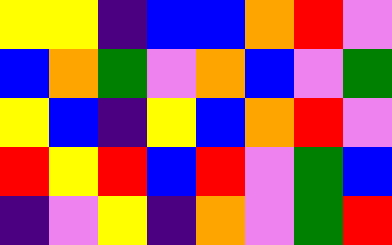[["yellow", "yellow", "indigo", "blue", "blue", "orange", "red", "violet"], ["blue", "orange", "green", "violet", "orange", "blue", "violet", "green"], ["yellow", "blue", "indigo", "yellow", "blue", "orange", "red", "violet"], ["red", "yellow", "red", "blue", "red", "violet", "green", "blue"], ["indigo", "violet", "yellow", "indigo", "orange", "violet", "green", "red"]]